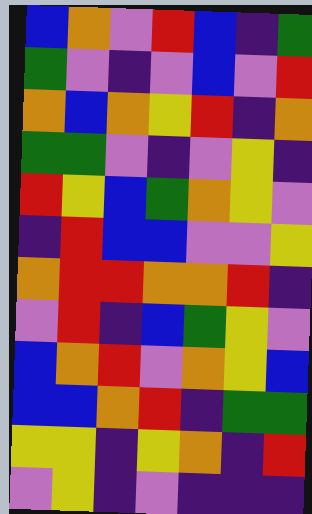[["blue", "orange", "violet", "red", "blue", "indigo", "green"], ["green", "violet", "indigo", "violet", "blue", "violet", "red"], ["orange", "blue", "orange", "yellow", "red", "indigo", "orange"], ["green", "green", "violet", "indigo", "violet", "yellow", "indigo"], ["red", "yellow", "blue", "green", "orange", "yellow", "violet"], ["indigo", "red", "blue", "blue", "violet", "violet", "yellow"], ["orange", "red", "red", "orange", "orange", "red", "indigo"], ["violet", "red", "indigo", "blue", "green", "yellow", "violet"], ["blue", "orange", "red", "violet", "orange", "yellow", "blue"], ["blue", "blue", "orange", "red", "indigo", "green", "green"], ["yellow", "yellow", "indigo", "yellow", "orange", "indigo", "red"], ["violet", "yellow", "indigo", "violet", "indigo", "indigo", "indigo"]]